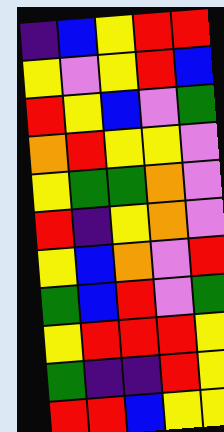[["indigo", "blue", "yellow", "red", "red"], ["yellow", "violet", "yellow", "red", "blue"], ["red", "yellow", "blue", "violet", "green"], ["orange", "red", "yellow", "yellow", "violet"], ["yellow", "green", "green", "orange", "violet"], ["red", "indigo", "yellow", "orange", "violet"], ["yellow", "blue", "orange", "violet", "red"], ["green", "blue", "red", "violet", "green"], ["yellow", "red", "red", "red", "yellow"], ["green", "indigo", "indigo", "red", "yellow"], ["red", "red", "blue", "yellow", "yellow"]]